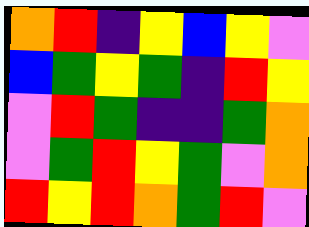[["orange", "red", "indigo", "yellow", "blue", "yellow", "violet"], ["blue", "green", "yellow", "green", "indigo", "red", "yellow"], ["violet", "red", "green", "indigo", "indigo", "green", "orange"], ["violet", "green", "red", "yellow", "green", "violet", "orange"], ["red", "yellow", "red", "orange", "green", "red", "violet"]]